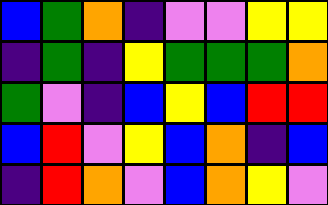[["blue", "green", "orange", "indigo", "violet", "violet", "yellow", "yellow"], ["indigo", "green", "indigo", "yellow", "green", "green", "green", "orange"], ["green", "violet", "indigo", "blue", "yellow", "blue", "red", "red"], ["blue", "red", "violet", "yellow", "blue", "orange", "indigo", "blue"], ["indigo", "red", "orange", "violet", "blue", "orange", "yellow", "violet"]]